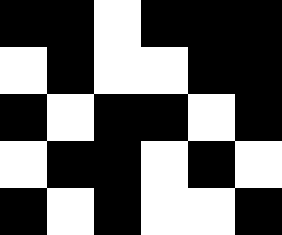[["black", "black", "white", "black", "black", "black"], ["white", "black", "white", "white", "black", "black"], ["black", "white", "black", "black", "white", "black"], ["white", "black", "black", "white", "black", "white"], ["black", "white", "black", "white", "white", "black"]]